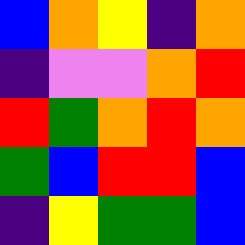[["blue", "orange", "yellow", "indigo", "orange"], ["indigo", "violet", "violet", "orange", "red"], ["red", "green", "orange", "red", "orange"], ["green", "blue", "red", "red", "blue"], ["indigo", "yellow", "green", "green", "blue"]]